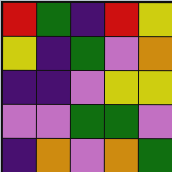[["red", "green", "indigo", "red", "yellow"], ["yellow", "indigo", "green", "violet", "orange"], ["indigo", "indigo", "violet", "yellow", "yellow"], ["violet", "violet", "green", "green", "violet"], ["indigo", "orange", "violet", "orange", "green"]]